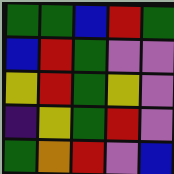[["green", "green", "blue", "red", "green"], ["blue", "red", "green", "violet", "violet"], ["yellow", "red", "green", "yellow", "violet"], ["indigo", "yellow", "green", "red", "violet"], ["green", "orange", "red", "violet", "blue"]]